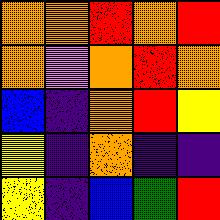[["orange", "orange", "red", "orange", "red"], ["orange", "violet", "orange", "red", "orange"], ["blue", "indigo", "orange", "red", "yellow"], ["yellow", "indigo", "orange", "indigo", "indigo"], ["yellow", "indigo", "blue", "green", "red"]]